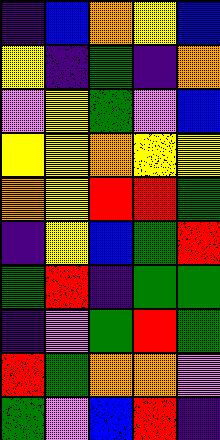[["indigo", "blue", "orange", "yellow", "blue"], ["yellow", "indigo", "green", "indigo", "orange"], ["violet", "yellow", "green", "violet", "blue"], ["yellow", "yellow", "orange", "yellow", "yellow"], ["orange", "yellow", "red", "red", "green"], ["indigo", "yellow", "blue", "green", "red"], ["green", "red", "indigo", "green", "green"], ["indigo", "violet", "green", "red", "green"], ["red", "green", "orange", "orange", "violet"], ["green", "violet", "blue", "red", "indigo"]]